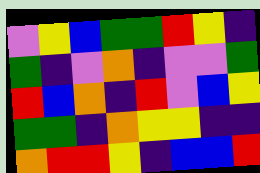[["violet", "yellow", "blue", "green", "green", "red", "yellow", "indigo"], ["green", "indigo", "violet", "orange", "indigo", "violet", "violet", "green"], ["red", "blue", "orange", "indigo", "red", "violet", "blue", "yellow"], ["green", "green", "indigo", "orange", "yellow", "yellow", "indigo", "indigo"], ["orange", "red", "red", "yellow", "indigo", "blue", "blue", "red"]]